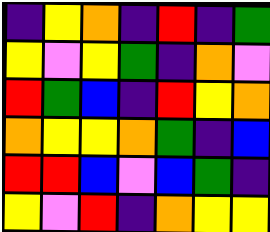[["indigo", "yellow", "orange", "indigo", "red", "indigo", "green"], ["yellow", "violet", "yellow", "green", "indigo", "orange", "violet"], ["red", "green", "blue", "indigo", "red", "yellow", "orange"], ["orange", "yellow", "yellow", "orange", "green", "indigo", "blue"], ["red", "red", "blue", "violet", "blue", "green", "indigo"], ["yellow", "violet", "red", "indigo", "orange", "yellow", "yellow"]]